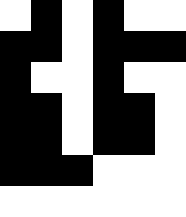[["white", "black", "white", "black", "white", "white"], ["black", "black", "white", "black", "black", "black"], ["black", "white", "white", "black", "white", "white"], ["black", "black", "white", "black", "black", "white"], ["black", "black", "white", "black", "black", "white"], ["black", "black", "black", "white", "white", "white"], ["white", "white", "white", "white", "white", "white"]]